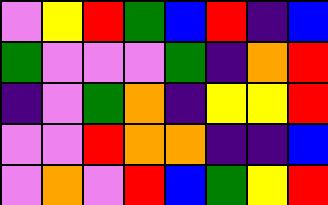[["violet", "yellow", "red", "green", "blue", "red", "indigo", "blue"], ["green", "violet", "violet", "violet", "green", "indigo", "orange", "red"], ["indigo", "violet", "green", "orange", "indigo", "yellow", "yellow", "red"], ["violet", "violet", "red", "orange", "orange", "indigo", "indigo", "blue"], ["violet", "orange", "violet", "red", "blue", "green", "yellow", "red"]]